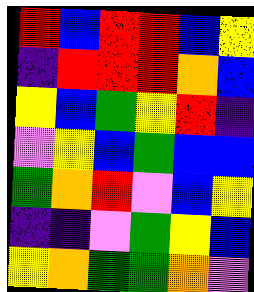[["red", "blue", "red", "red", "blue", "yellow"], ["indigo", "red", "red", "red", "orange", "blue"], ["yellow", "blue", "green", "yellow", "red", "indigo"], ["violet", "yellow", "blue", "green", "blue", "blue"], ["green", "orange", "red", "violet", "blue", "yellow"], ["indigo", "indigo", "violet", "green", "yellow", "blue"], ["yellow", "orange", "green", "green", "orange", "violet"]]